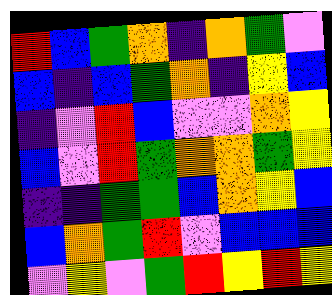[["red", "blue", "green", "orange", "indigo", "orange", "green", "violet"], ["blue", "indigo", "blue", "green", "orange", "indigo", "yellow", "blue"], ["indigo", "violet", "red", "blue", "violet", "violet", "orange", "yellow"], ["blue", "violet", "red", "green", "orange", "orange", "green", "yellow"], ["indigo", "indigo", "green", "green", "blue", "orange", "yellow", "blue"], ["blue", "orange", "green", "red", "violet", "blue", "blue", "blue"], ["violet", "yellow", "violet", "green", "red", "yellow", "red", "yellow"]]